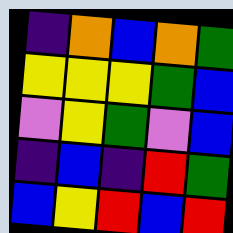[["indigo", "orange", "blue", "orange", "green"], ["yellow", "yellow", "yellow", "green", "blue"], ["violet", "yellow", "green", "violet", "blue"], ["indigo", "blue", "indigo", "red", "green"], ["blue", "yellow", "red", "blue", "red"]]